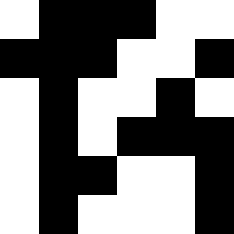[["white", "black", "black", "black", "white", "white"], ["black", "black", "black", "white", "white", "black"], ["white", "black", "white", "white", "black", "white"], ["white", "black", "white", "black", "black", "black"], ["white", "black", "black", "white", "white", "black"], ["white", "black", "white", "white", "white", "black"]]